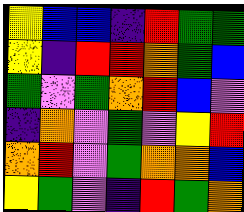[["yellow", "blue", "blue", "indigo", "red", "green", "green"], ["yellow", "indigo", "red", "red", "orange", "green", "blue"], ["green", "violet", "green", "orange", "red", "blue", "violet"], ["indigo", "orange", "violet", "green", "violet", "yellow", "red"], ["orange", "red", "violet", "green", "orange", "orange", "blue"], ["yellow", "green", "violet", "indigo", "red", "green", "orange"]]